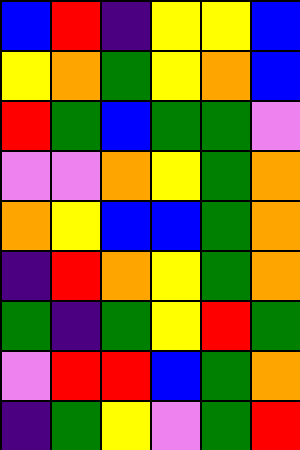[["blue", "red", "indigo", "yellow", "yellow", "blue"], ["yellow", "orange", "green", "yellow", "orange", "blue"], ["red", "green", "blue", "green", "green", "violet"], ["violet", "violet", "orange", "yellow", "green", "orange"], ["orange", "yellow", "blue", "blue", "green", "orange"], ["indigo", "red", "orange", "yellow", "green", "orange"], ["green", "indigo", "green", "yellow", "red", "green"], ["violet", "red", "red", "blue", "green", "orange"], ["indigo", "green", "yellow", "violet", "green", "red"]]